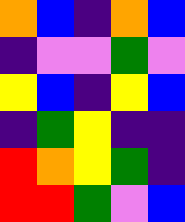[["orange", "blue", "indigo", "orange", "blue"], ["indigo", "violet", "violet", "green", "violet"], ["yellow", "blue", "indigo", "yellow", "blue"], ["indigo", "green", "yellow", "indigo", "indigo"], ["red", "orange", "yellow", "green", "indigo"], ["red", "red", "green", "violet", "blue"]]